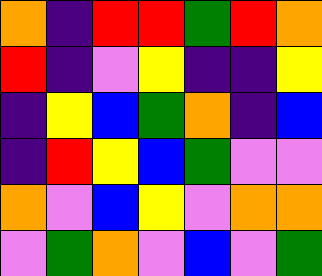[["orange", "indigo", "red", "red", "green", "red", "orange"], ["red", "indigo", "violet", "yellow", "indigo", "indigo", "yellow"], ["indigo", "yellow", "blue", "green", "orange", "indigo", "blue"], ["indigo", "red", "yellow", "blue", "green", "violet", "violet"], ["orange", "violet", "blue", "yellow", "violet", "orange", "orange"], ["violet", "green", "orange", "violet", "blue", "violet", "green"]]